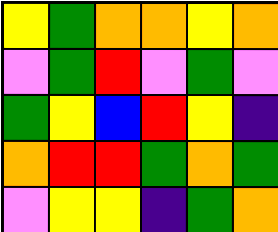[["yellow", "green", "orange", "orange", "yellow", "orange"], ["violet", "green", "red", "violet", "green", "violet"], ["green", "yellow", "blue", "red", "yellow", "indigo"], ["orange", "red", "red", "green", "orange", "green"], ["violet", "yellow", "yellow", "indigo", "green", "orange"]]